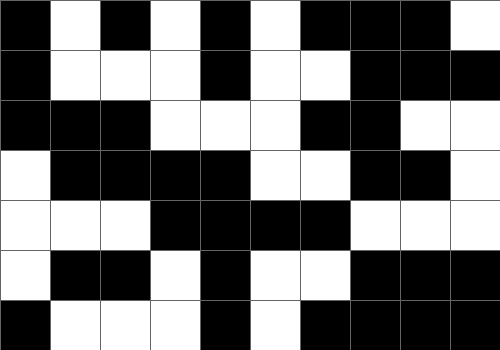[["black", "white", "black", "white", "black", "white", "black", "black", "black", "white"], ["black", "white", "white", "white", "black", "white", "white", "black", "black", "black"], ["black", "black", "black", "white", "white", "white", "black", "black", "white", "white"], ["white", "black", "black", "black", "black", "white", "white", "black", "black", "white"], ["white", "white", "white", "black", "black", "black", "black", "white", "white", "white"], ["white", "black", "black", "white", "black", "white", "white", "black", "black", "black"], ["black", "white", "white", "white", "black", "white", "black", "black", "black", "black"]]